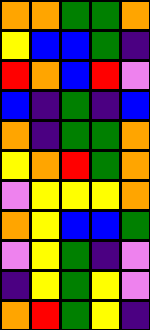[["orange", "orange", "green", "green", "orange"], ["yellow", "blue", "blue", "green", "indigo"], ["red", "orange", "blue", "red", "violet"], ["blue", "indigo", "green", "indigo", "blue"], ["orange", "indigo", "green", "green", "orange"], ["yellow", "orange", "red", "green", "orange"], ["violet", "yellow", "yellow", "yellow", "orange"], ["orange", "yellow", "blue", "blue", "green"], ["violet", "yellow", "green", "indigo", "violet"], ["indigo", "yellow", "green", "yellow", "violet"], ["orange", "red", "green", "yellow", "indigo"]]